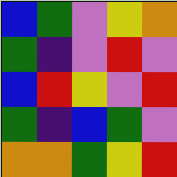[["blue", "green", "violet", "yellow", "orange"], ["green", "indigo", "violet", "red", "violet"], ["blue", "red", "yellow", "violet", "red"], ["green", "indigo", "blue", "green", "violet"], ["orange", "orange", "green", "yellow", "red"]]